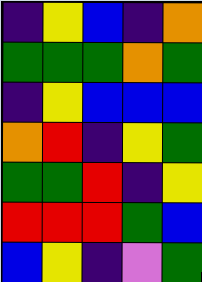[["indigo", "yellow", "blue", "indigo", "orange"], ["green", "green", "green", "orange", "green"], ["indigo", "yellow", "blue", "blue", "blue"], ["orange", "red", "indigo", "yellow", "green"], ["green", "green", "red", "indigo", "yellow"], ["red", "red", "red", "green", "blue"], ["blue", "yellow", "indigo", "violet", "green"]]